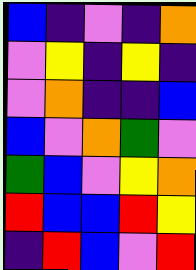[["blue", "indigo", "violet", "indigo", "orange"], ["violet", "yellow", "indigo", "yellow", "indigo"], ["violet", "orange", "indigo", "indigo", "blue"], ["blue", "violet", "orange", "green", "violet"], ["green", "blue", "violet", "yellow", "orange"], ["red", "blue", "blue", "red", "yellow"], ["indigo", "red", "blue", "violet", "red"]]